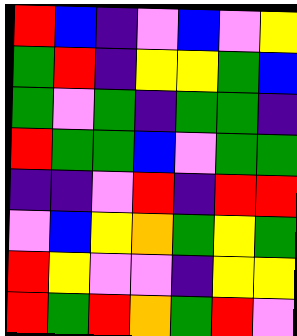[["red", "blue", "indigo", "violet", "blue", "violet", "yellow"], ["green", "red", "indigo", "yellow", "yellow", "green", "blue"], ["green", "violet", "green", "indigo", "green", "green", "indigo"], ["red", "green", "green", "blue", "violet", "green", "green"], ["indigo", "indigo", "violet", "red", "indigo", "red", "red"], ["violet", "blue", "yellow", "orange", "green", "yellow", "green"], ["red", "yellow", "violet", "violet", "indigo", "yellow", "yellow"], ["red", "green", "red", "orange", "green", "red", "violet"]]